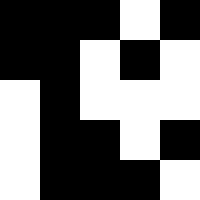[["black", "black", "black", "white", "black"], ["black", "black", "white", "black", "white"], ["white", "black", "white", "white", "white"], ["white", "black", "black", "white", "black"], ["white", "black", "black", "black", "white"]]